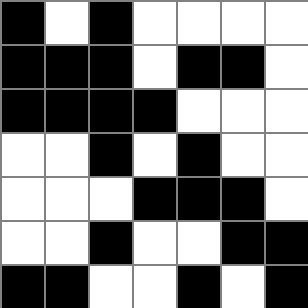[["black", "white", "black", "white", "white", "white", "white"], ["black", "black", "black", "white", "black", "black", "white"], ["black", "black", "black", "black", "white", "white", "white"], ["white", "white", "black", "white", "black", "white", "white"], ["white", "white", "white", "black", "black", "black", "white"], ["white", "white", "black", "white", "white", "black", "black"], ["black", "black", "white", "white", "black", "white", "black"]]